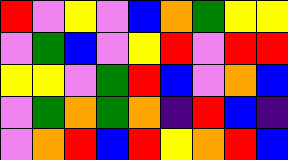[["red", "violet", "yellow", "violet", "blue", "orange", "green", "yellow", "yellow"], ["violet", "green", "blue", "violet", "yellow", "red", "violet", "red", "red"], ["yellow", "yellow", "violet", "green", "red", "blue", "violet", "orange", "blue"], ["violet", "green", "orange", "green", "orange", "indigo", "red", "blue", "indigo"], ["violet", "orange", "red", "blue", "red", "yellow", "orange", "red", "blue"]]